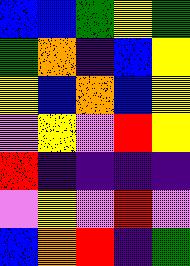[["blue", "blue", "green", "yellow", "green"], ["green", "orange", "indigo", "blue", "yellow"], ["yellow", "blue", "orange", "blue", "yellow"], ["violet", "yellow", "violet", "red", "yellow"], ["red", "indigo", "indigo", "indigo", "indigo"], ["violet", "yellow", "violet", "red", "violet"], ["blue", "orange", "red", "indigo", "green"]]